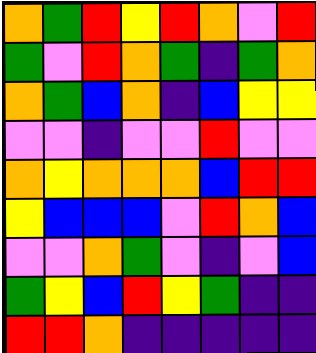[["orange", "green", "red", "yellow", "red", "orange", "violet", "red"], ["green", "violet", "red", "orange", "green", "indigo", "green", "orange"], ["orange", "green", "blue", "orange", "indigo", "blue", "yellow", "yellow"], ["violet", "violet", "indigo", "violet", "violet", "red", "violet", "violet"], ["orange", "yellow", "orange", "orange", "orange", "blue", "red", "red"], ["yellow", "blue", "blue", "blue", "violet", "red", "orange", "blue"], ["violet", "violet", "orange", "green", "violet", "indigo", "violet", "blue"], ["green", "yellow", "blue", "red", "yellow", "green", "indigo", "indigo"], ["red", "red", "orange", "indigo", "indigo", "indigo", "indigo", "indigo"]]